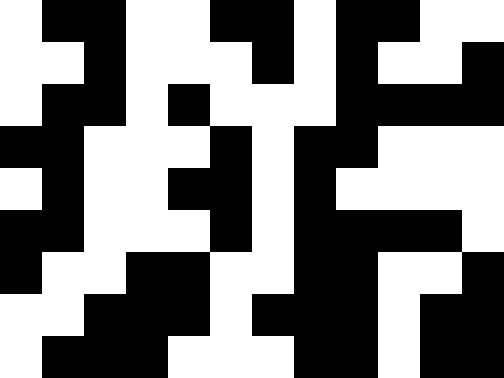[["white", "black", "black", "white", "white", "black", "black", "white", "black", "black", "white", "white"], ["white", "white", "black", "white", "white", "white", "black", "white", "black", "white", "white", "black"], ["white", "black", "black", "white", "black", "white", "white", "white", "black", "black", "black", "black"], ["black", "black", "white", "white", "white", "black", "white", "black", "black", "white", "white", "white"], ["white", "black", "white", "white", "black", "black", "white", "black", "white", "white", "white", "white"], ["black", "black", "white", "white", "white", "black", "white", "black", "black", "black", "black", "white"], ["black", "white", "white", "black", "black", "white", "white", "black", "black", "white", "white", "black"], ["white", "white", "black", "black", "black", "white", "black", "black", "black", "white", "black", "black"], ["white", "black", "black", "black", "white", "white", "white", "black", "black", "white", "black", "black"]]